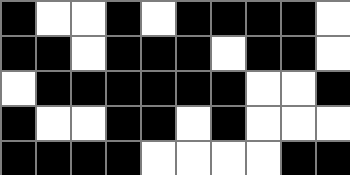[["black", "white", "white", "black", "white", "black", "black", "black", "black", "white"], ["black", "black", "white", "black", "black", "black", "white", "black", "black", "white"], ["white", "black", "black", "black", "black", "black", "black", "white", "white", "black"], ["black", "white", "white", "black", "black", "white", "black", "white", "white", "white"], ["black", "black", "black", "black", "white", "white", "white", "white", "black", "black"]]